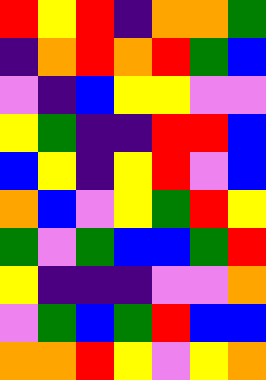[["red", "yellow", "red", "indigo", "orange", "orange", "green"], ["indigo", "orange", "red", "orange", "red", "green", "blue"], ["violet", "indigo", "blue", "yellow", "yellow", "violet", "violet"], ["yellow", "green", "indigo", "indigo", "red", "red", "blue"], ["blue", "yellow", "indigo", "yellow", "red", "violet", "blue"], ["orange", "blue", "violet", "yellow", "green", "red", "yellow"], ["green", "violet", "green", "blue", "blue", "green", "red"], ["yellow", "indigo", "indigo", "indigo", "violet", "violet", "orange"], ["violet", "green", "blue", "green", "red", "blue", "blue"], ["orange", "orange", "red", "yellow", "violet", "yellow", "orange"]]